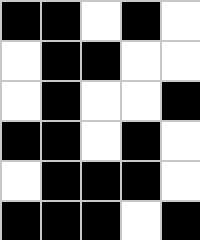[["black", "black", "white", "black", "white"], ["white", "black", "black", "white", "white"], ["white", "black", "white", "white", "black"], ["black", "black", "white", "black", "white"], ["white", "black", "black", "black", "white"], ["black", "black", "black", "white", "black"]]